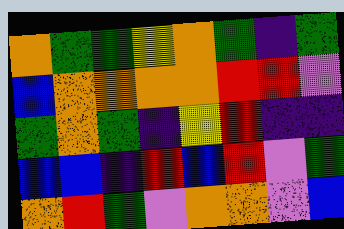[["orange", "green", "green", "yellow", "orange", "green", "indigo", "green"], ["blue", "orange", "orange", "orange", "orange", "red", "red", "violet"], ["green", "orange", "green", "indigo", "yellow", "red", "indigo", "indigo"], ["blue", "blue", "indigo", "red", "blue", "red", "violet", "green"], ["orange", "red", "green", "violet", "orange", "orange", "violet", "blue"]]